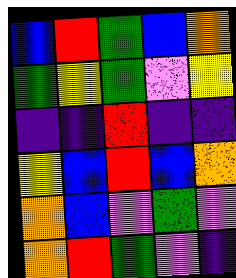[["blue", "red", "green", "blue", "orange"], ["green", "yellow", "green", "violet", "yellow"], ["indigo", "indigo", "red", "indigo", "indigo"], ["yellow", "blue", "red", "blue", "orange"], ["orange", "blue", "violet", "green", "violet"], ["orange", "red", "green", "violet", "indigo"]]